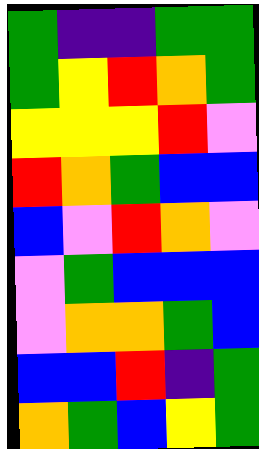[["green", "indigo", "indigo", "green", "green"], ["green", "yellow", "red", "orange", "green"], ["yellow", "yellow", "yellow", "red", "violet"], ["red", "orange", "green", "blue", "blue"], ["blue", "violet", "red", "orange", "violet"], ["violet", "green", "blue", "blue", "blue"], ["violet", "orange", "orange", "green", "blue"], ["blue", "blue", "red", "indigo", "green"], ["orange", "green", "blue", "yellow", "green"]]